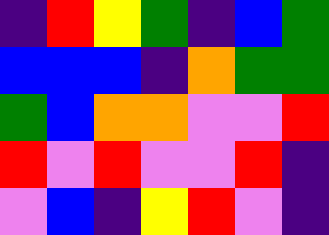[["indigo", "red", "yellow", "green", "indigo", "blue", "green"], ["blue", "blue", "blue", "indigo", "orange", "green", "green"], ["green", "blue", "orange", "orange", "violet", "violet", "red"], ["red", "violet", "red", "violet", "violet", "red", "indigo"], ["violet", "blue", "indigo", "yellow", "red", "violet", "indigo"]]